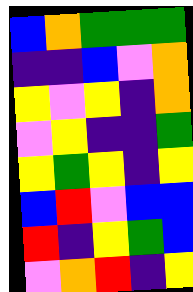[["blue", "orange", "green", "green", "green"], ["indigo", "indigo", "blue", "violet", "orange"], ["yellow", "violet", "yellow", "indigo", "orange"], ["violet", "yellow", "indigo", "indigo", "green"], ["yellow", "green", "yellow", "indigo", "yellow"], ["blue", "red", "violet", "blue", "blue"], ["red", "indigo", "yellow", "green", "blue"], ["violet", "orange", "red", "indigo", "yellow"]]